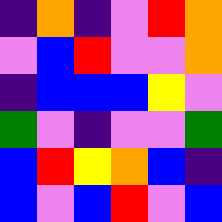[["indigo", "orange", "indigo", "violet", "red", "orange"], ["violet", "blue", "red", "violet", "violet", "orange"], ["indigo", "blue", "blue", "blue", "yellow", "violet"], ["green", "violet", "indigo", "violet", "violet", "green"], ["blue", "red", "yellow", "orange", "blue", "indigo"], ["blue", "violet", "blue", "red", "violet", "blue"]]